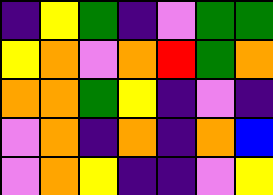[["indigo", "yellow", "green", "indigo", "violet", "green", "green"], ["yellow", "orange", "violet", "orange", "red", "green", "orange"], ["orange", "orange", "green", "yellow", "indigo", "violet", "indigo"], ["violet", "orange", "indigo", "orange", "indigo", "orange", "blue"], ["violet", "orange", "yellow", "indigo", "indigo", "violet", "yellow"]]